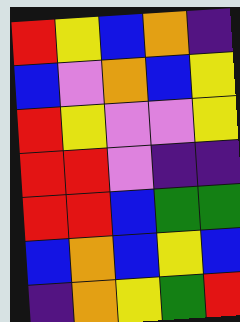[["red", "yellow", "blue", "orange", "indigo"], ["blue", "violet", "orange", "blue", "yellow"], ["red", "yellow", "violet", "violet", "yellow"], ["red", "red", "violet", "indigo", "indigo"], ["red", "red", "blue", "green", "green"], ["blue", "orange", "blue", "yellow", "blue"], ["indigo", "orange", "yellow", "green", "red"]]